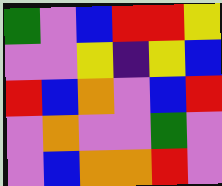[["green", "violet", "blue", "red", "red", "yellow"], ["violet", "violet", "yellow", "indigo", "yellow", "blue"], ["red", "blue", "orange", "violet", "blue", "red"], ["violet", "orange", "violet", "violet", "green", "violet"], ["violet", "blue", "orange", "orange", "red", "violet"]]